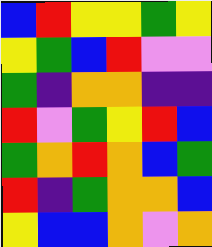[["blue", "red", "yellow", "yellow", "green", "yellow"], ["yellow", "green", "blue", "red", "violet", "violet"], ["green", "indigo", "orange", "orange", "indigo", "indigo"], ["red", "violet", "green", "yellow", "red", "blue"], ["green", "orange", "red", "orange", "blue", "green"], ["red", "indigo", "green", "orange", "orange", "blue"], ["yellow", "blue", "blue", "orange", "violet", "orange"]]